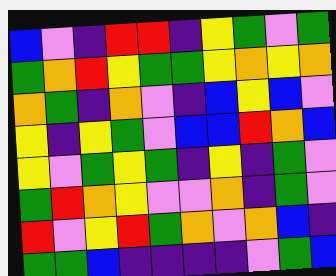[["blue", "violet", "indigo", "red", "red", "indigo", "yellow", "green", "violet", "green"], ["green", "orange", "red", "yellow", "green", "green", "yellow", "orange", "yellow", "orange"], ["orange", "green", "indigo", "orange", "violet", "indigo", "blue", "yellow", "blue", "violet"], ["yellow", "indigo", "yellow", "green", "violet", "blue", "blue", "red", "orange", "blue"], ["yellow", "violet", "green", "yellow", "green", "indigo", "yellow", "indigo", "green", "violet"], ["green", "red", "orange", "yellow", "violet", "violet", "orange", "indigo", "green", "violet"], ["red", "violet", "yellow", "red", "green", "orange", "violet", "orange", "blue", "indigo"], ["green", "green", "blue", "indigo", "indigo", "indigo", "indigo", "violet", "green", "blue"]]